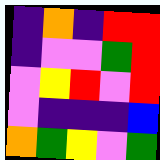[["indigo", "orange", "indigo", "red", "red"], ["indigo", "violet", "violet", "green", "red"], ["violet", "yellow", "red", "violet", "red"], ["violet", "indigo", "indigo", "indigo", "blue"], ["orange", "green", "yellow", "violet", "green"]]